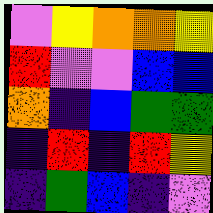[["violet", "yellow", "orange", "orange", "yellow"], ["red", "violet", "violet", "blue", "blue"], ["orange", "indigo", "blue", "green", "green"], ["indigo", "red", "indigo", "red", "yellow"], ["indigo", "green", "blue", "indigo", "violet"]]